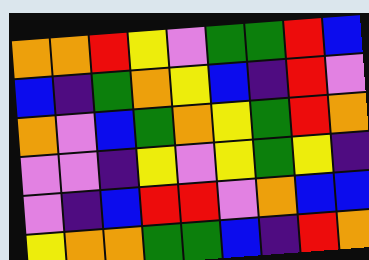[["orange", "orange", "red", "yellow", "violet", "green", "green", "red", "blue"], ["blue", "indigo", "green", "orange", "yellow", "blue", "indigo", "red", "violet"], ["orange", "violet", "blue", "green", "orange", "yellow", "green", "red", "orange"], ["violet", "violet", "indigo", "yellow", "violet", "yellow", "green", "yellow", "indigo"], ["violet", "indigo", "blue", "red", "red", "violet", "orange", "blue", "blue"], ["yellow", "orange", "orange", "green", "green", "blue", "indigo", "red", "orange"]]